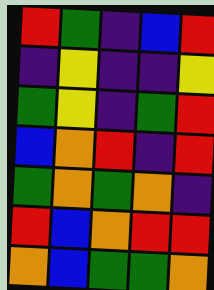[["red", "green", "indigo", "blue", "red"], ["indigo", "yellow", "indigo", "indigo", "yellow"], ["green", "yellow", "indigo", "green", "red"], ["blue", "orange", "red", "indigo", "red"], ["green", "orange", "green", "orange", "indigo"], ["red", "blue", "orange", "red", "red"], ["orange", "blue", "green", "green", "orange"]]